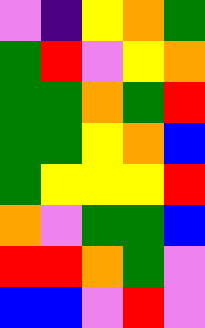[["violet", "indigo", "yellow", "orange", "green"], ["green", "red", "violet", "yellow", "orange"], ["green", "green", "orange", "green", "red"], ["green", "green", "yellow", "orange", "blue"], ["green", "yellow", "yellow", "yellow", "red"], ["orange", "violet", "green", "green", "blue"], ["red", "red", "orange", "green", "violet"], ["blue", "blue", "violet", "red", "violet"]]